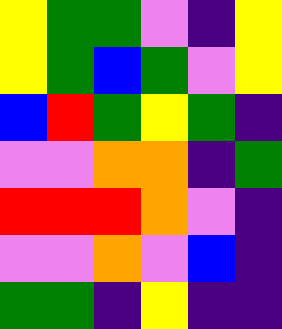[["yellow", "green", "green", "violet", "indigo", "yellow"], ["yellow", "green", "blue", "green", "violet", "yellow"], ["blue", "red", "green", "yellow", "green", "indigo"], ["violet", "violet", "orange", "orange", "indigo", "green"], ["red", "red", "red", "orange", "violet", "indigo"], ["violet", "violet", "orange", "violet", "blue", "indigo"], ["green", "green", "indigo", "yellow", "indigo", "indigo"]]